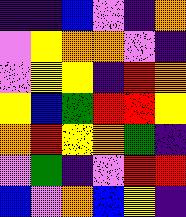[["indigo", "indigo", "blue", "violet", "indigo", "orange"], ["violet", "yellow", "orange", "orange", "violet", "indigo"], ["violet", "yellow", "yellow", "indigo", "red", "orange"], ["yellow", "blue", "green", "red", "red", "yellow"], ["orange", "red", "yellow", "orange", "green", "indigo"], ["violet", "green", "indigo", "violet", "red", "red"], ["blue", "violet", "orange", "blue", "yellow", "indigo"]]